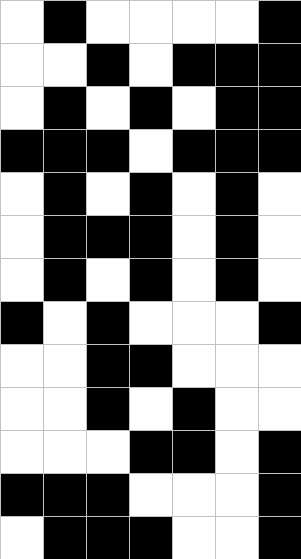[["white", "black", "white", "white", "white", "white", "black"], ["white", "white", "black", "white", "black", "black", "black"], ["white", "black", "white", "black", "white", "black", "black"], ["black", "black", "black", "white", "black", "black", "black"], ["white", "black", "white", "black", "white", "black", "white"], ["white", "black", "black", "black", "white", "black", "white"], ["white", "black", "white", "black", "white", "black", "white"], ["black", "white", "black", "white", "white", "white", "black"], ["white", "white", "black", "black", "white", "white", "white"], ["white", "white", "black", "white", "black", "white", "white"], ["white", "white", "white", "black", "black", "white", "black"], ["black", "black", "black", "white", "white", "white", "black"], ["white", "black", "black", "black", "white", "white", "black"]]